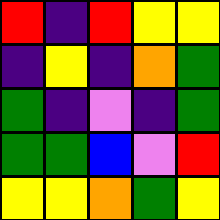[["red", "indigo", "red", "yellow", "yellow"], ["indigo", "yellow", "indigo", "orange", "green"], ["green", "indigo", "violet", "indigo", "green"], ["green", "green", "blue", "violet", "red"], ["yellow", "yellow", "orange", "green", "yellow"]]